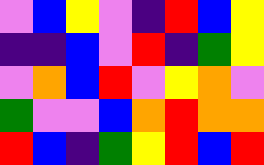[["violet", "blue", "yellow", "violet", "indigo", "red", "blue", "yellow"], ["indigo", "indigo", "blue", "violet", "red", "indigo", "green", "yellow"], ["violet", "orange", "blue", "red", "violet", "yellow", "orange", "violet"], ["green", "violet", "violet", "blue", "orange", "red", "orange", "orange"], ["red", "blue", "indigo", "green", "yellow", "red", "blue", "red"]]